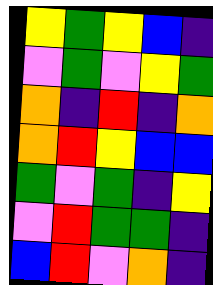[["yellow", "green", "yellow", "blue", "indigo"], ["violet", "green", "violet", "yellow", "green"], ["orange", "indigo", "red", "indigo", "orange"], ["orange", "red", "yellow", "blue", "blue"], ["green", "violet", "green", "indigo", "yellow"], ["violet", "red", "green", "green", "indigo"], ["blue", "red", "violet", "orange", "indigo"]]